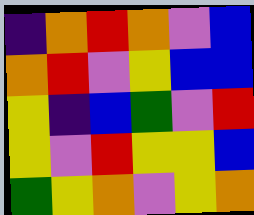[["indigo", "orange", "red", "orange", "violet", "blue"], ["orange", "red", "violet", "yellow", "blue", "blue"], ["yellow", "indigo", "blue", "green", "violet", "red"], ["yellow", "violet", "red", "yellow", "yellow", "blue"], ["green", "yellow", "orange", "violet", "yellow", "orange"]]